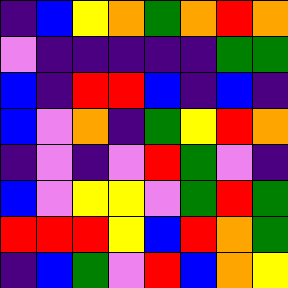[["indigo", "blue", "yellow", "orange", "green", "orange", "red", "orange"], ["violet", "indigo", "indigo", "indigo", "indigo", "indigo", "green", "green"], ["blue", "indigo", "red", "red", "blue", "indigo", "blue", "indigo"], ["blue", "violet", "orange", "indigo", "green", "yellow", "red", "orange"], ["indigo", "violet", "indigo", "violet", "red", "green", "violet", "indigo"], ["blue", "violet", "yellow", "yellow", "violet", "green", "red", "green"], ["red", "red", "red", "yellow", "blue", "red", "orange", "green"], ["indigo", "blue", "green", "violet", "red", "blue", "orange", "yellow"]]